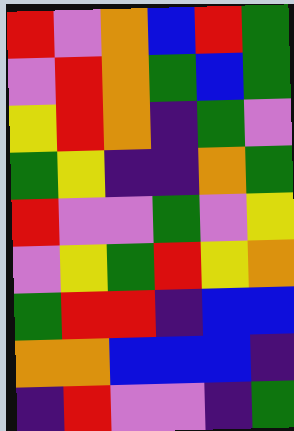[["red", "violet", "orange", "blue", "red", "green"], ["violet", "red", "orange", "green", "blue", "green"], ["yellow", "red", "orange", "indigo", "green", "violet"], ["green", "yellow", "indigo", "indigo", "orange", "green"], ["red", "violet", "violet", "green", "violet", "yellow"], ["violet", "yellow", "green", "red", "yellow", "orange"], ["green", "red", "red", "indigo", "blue", "blue"], ["orange", "orange", "blue", "blue", "blue", "indigo"], ["indigo", "red", "violet", "violet", "indigo", "green"]]